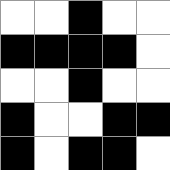[["white", "white", "black", "white", "white"], ["black", "black", "black", "black", "white"], ["white", "white", "black", "white", "white"], ["black", "white", "white", "black", "black"], ["black", "white", "black", "black", "white"]]